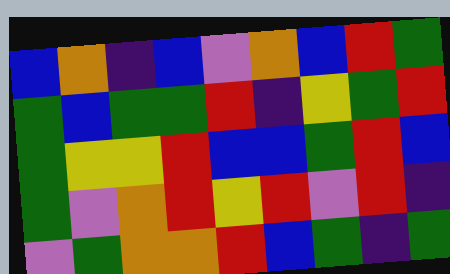[["blue", "orange", "indigo", "blue", "violet", "orange", "blue", "red", "green"], ["green", "blue", "green", "green", "red", "indigo", "yellow", "green", "red"], ["green", "yellow", "yellow", "red", "blue", "blue", "green", "red", "blue"], ["green", "violet", "orange", "red", "yellow", "red", "violet", "red", "indigo"], ["violet", "green", "orange", "orange", "red", "blue", "green", "indigo", "green"]]